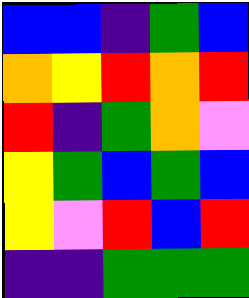[["blue", "blue", "indigo", "green", "blue"], ["orange", "yellow", "red", "orange", "red"], ["red", "indigo", "green", "orange", "violet"], ["yellow", "green", "blue", "green", "blue"], ["yellow", "violet", "red", "blue", "red"], ["indigo", "indigo", "green", "green", "green"]]